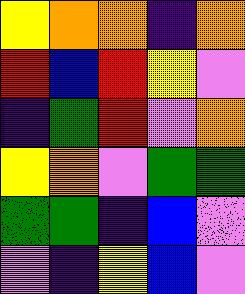[["yellow", "orange", "orange", "indigo", "orange"], ["red", "blue", "red", "yellow", "violet"], ["indigo", "green", "red", "violet", "orange"], ["yellow", "orange", "violet", "green", "green"], ["green", "green", "indigo", "blue", "violet"], ["violet", "indigo", "yellow", "blue", "violet"]]